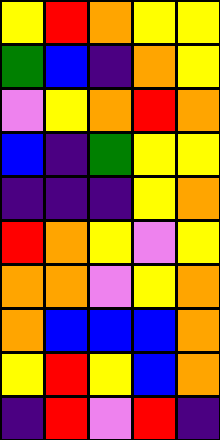[["yellow", "red", "orange", "yellow", "yellow"], ["green", "blue", "indigo", "orange", "yellow"], ["violet", "yellow", "orange", "red", "orange"], ["blue", "indigo", "green", "yellow", "yellow"], ["indigo", "indigo", "indigo", "yellow", "orange"], ["red", "orange", "yellow", "violet", "yellow"], ["orange", "orange", "violet", "yellow", "orange"], ["orange", "blue", "blue", "blue", "orange"], ["yellow", "red", "yellow", "blue", "orange"], ["indigo", "red", "violet", "red", "indigo"]]